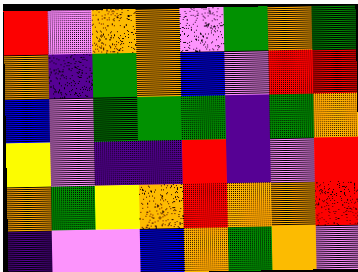[["red", "violet", "orange", "orange", "violet", "green", "orange", "green"], ["orange", "indigo", "green", "orange", "blue", "violet", "red", "red"], ["blue", "violet", "green", "green", "green", "indigo", "green", "orange"], ["yellow", "violet", "indigo", "indigo", "red", "indigo", "violet", "red"], ["orange", "green", "yellow", "orange", "red", "orange", "orange", "red"], ["indigo", "violet", "violet", "blue", "orange", "green", "orange", "violet"]]